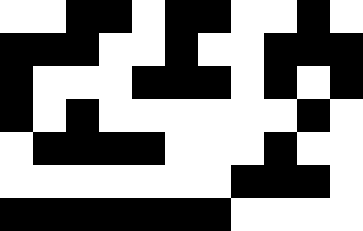[["white", "white", "black", "black", "white", "black", "black", "white", "white", "black", "white"], ["black", "black", "black", "white", "white", "black", "white", "white", "black", "black", "black"], ["black", "white", "white", "white", "black", "black", "black", "white", "black", "white", "black"], ["black", "white", "black", "white", "white", "white", "white", "white", "white", "black", "white"], ["white", "black", "black", "black", "black", "white", "white", "white", "black", "white", "white"], ["white", "white", "white", "white", "white", "white", "white", "black", "black", "black", "white"], ["black", "black", "black", "black", "black", "black", "black", "white", "white", "white", "white"]]